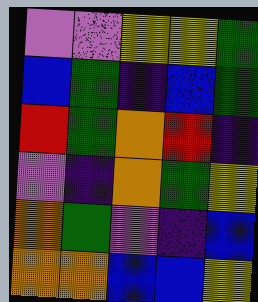[["violet", "violet", "yellow", "yellow", "green"], ["blue", "green", "indigo", "blue", "green"], ["red", "green", "orange", "red", "indigo"], ["violet", "indigo", "orange", "green", "yellow"], ["orange", "green", "violet", "indigo", "blue"], ["orange", "orange", "blue", "blue", "yellow"]]